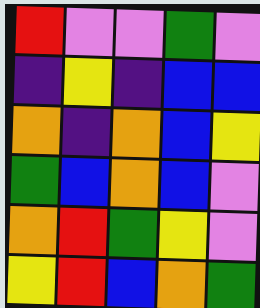[["red", "violet", "violet", "green", "violet"], ["indigo", "yellow", "indigo", "blue", "blue"], ["orange", "indigo", "orange", "blue", "yellow"], ["green", "blue", "orange", "blue", "violet"], ["orange", "red", "green", "yellow", "violet"], ["yellow", "red", "blue", "orange", "green"]]